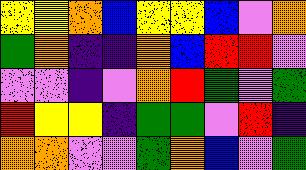[["yellow", "yellow", "orange", "blue", "yellow", "yellow", "blue", "violet", "orange"], ["green", "orange", "indigo", "indigo", "orange", "blue", "red", "red", "violet"], ["violet", "violet", "indigo", "violet", "orange", "red", "green", "violet", "green"], ["red", "yellow", "yellow", "indigo", "green", "green", "violet", "red", "indigo"], ["orange", "orange", "violet", "violet", "green", "orange", "blue", "violet", "green"]]